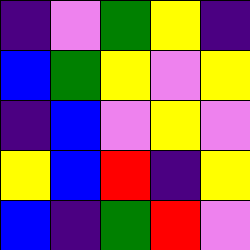[["indigo", "violet", "green", "yellow", "indigo"], ["blue", "green", "yellow", "violet", "yellow"], ["indigo", "blue", "violet", "yellow", "violet"], ["yellow", "blue", "red", "indigo", "yellow"], ["blue", "indigo", "green", "red", "violet"]]